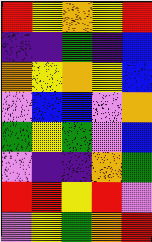[["red", "yellow", "orange", "yellow", "red"], ["indigo", "indigo", "green", "indigo", "blue"], ["orange", "yellow", "orange", "yellow", "blue"], ["violet", "blue", "blue", "violet", "orange"], ["green", "yellow", "green", "violet", "blue"], ["violet", "indigo", "indigo", "orange", "green"], ["red", "red", "yellow", "red", "violet"], ["violet", "yellow", "green", "orange", "red"]]